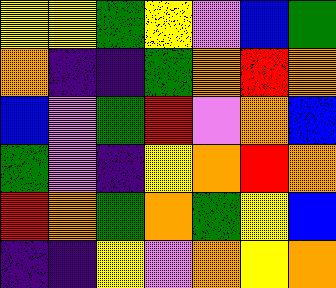[["yellow", "yellow", "green", "yellow", "violet", "blue", "green"], ["orange", "indigo", "indigo", "green", "orange", "red", "orange"], ["blue", "violet", "green", "red", "violet", "orange", "blue"], ["green", "violet", "indigo", "yellow", "orange", "red", "orange"], ["red", "orange", "green", "orange", "green", "yellow", "blue"], ["indigo", "indigo", "yellow", "violet", "orange", "yellow", "orange"]]